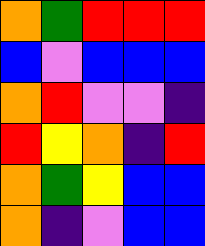[["orange", "green", "red", "red", "red"], ["blue", "violet", "blue", "blue", "blue"], ["orange", "red", "violet", "violet", "indigo"], ["red", "yellow", "orange", "indigo", "red"], ["orange", "green", "yellow", "blue", "blue"], ["orange", "indigo", "violet", "blue", "blue"]]